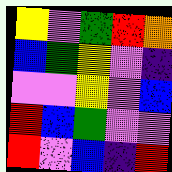[["yellow", "violet", "green", "red", "orange"], ["blue", "green", "yellow", "violet", "indigo"], ["violet", "violet", "yellow", "violet", "blue"], ["red", "blue", "green", "violet", "violet"], ["red", "violet", "blue", "indigo", "red"]]